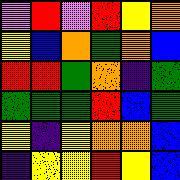[["violet", "red", "violet", "red", "yellow", "orange"], ["yellow", "blue", "orange", "green", "orange", "blue"], ["red", "red", "green", "orange", "indigo", "green"], ["green", "green", "green", "red", "blue", "green"], ["yellow", "indigo", "yellow", "orange", "orange", "blue"], ["indigo", "yellow", "yellow", "red", "yellow", "blue"]]